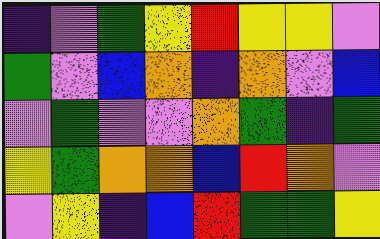[["indigo", "violet", "green", "yellow", "red", "yellow", "yellow", "violet"], ["green", "violet", "blue", "orange", "indigo", "orange", "violet", "blue"], ["violet", "green", "violet", "violet", "orange", "green", "indigo", "green"], ["yellow", "green", "orange", "orange", "blue", "red", "orange", "violet"], ["violet", "yellow", "indigo", "blue", "red", "green", "green", "yellow"]]